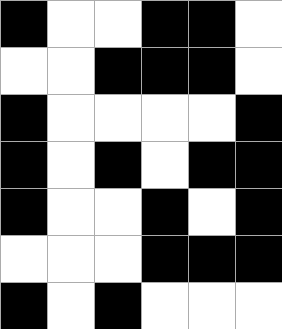[["black", "white", "white", "black", "black", "white"], ["white", "white", "black", "black", "black", "white"], ["black", "white", "white", "white", "white", "black"], ["black", "white", "black", "white", "black", "black"], ["black", "white", "white", "black", "white", "black"], ["white", "white", "white", "black", "black", "black"], ["black", "white", "black", "white", "white", "white"]]